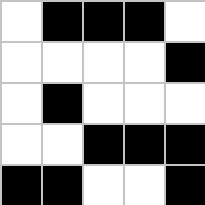[["white", "black", "black", "black", "white"], ["white", "white", "white", "white", "black"], ["white", "black", "white", "white", "white"], ["white", "white", "black", "black", "black"], ["black", "black", "white", "white", "black"]]